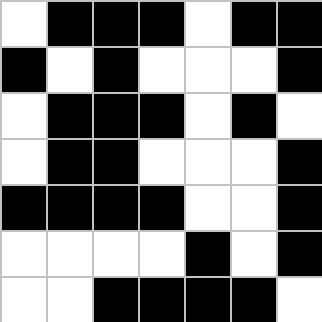[["white", "black", "black", "black", "white", "black", "black"], ["black", "white", "black", "white", "white", "white", "black"], ["white", "black", "black", "black", "white", "black", "white"], ["white", "black", "black", "white", "white", "white", "black"], ["black", "black", "black", "black", "white", "white", "black"], ["white", "white", "white", "white", "black", "white", "black"], ["white", "white", "black", "black", "black", "black", "white"]]